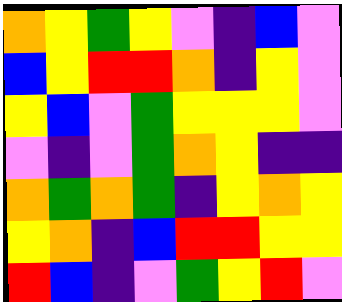[["orange", "yellow", "green", "yellow", "violet", "indigo", "blue", "violet"], ["blue", "yellow", "red", "red", "orange", "indigo", "yellow", "violet"], ["yellow", "blue", "violet", "green", "yellow", "yellow", "yellow", "violet"], ["violet", "indigo", "violet", "green", "orange", "yellow", "indigo", "indigo"], ["orange", "green", "orange", "green", "indigo", "yellow", "orange", "yellow"], ["yellow", "orange", "indigo", "blue", "red", "red", "yellow", "yellow"], ["red", "blue", "indigo", "violet", "green", "yellow", "red", "violet"]]